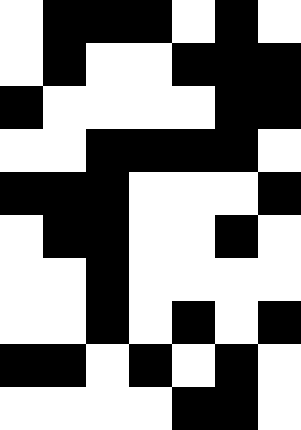[["white", "black", "black", "black", "white", "black", "white"], ["white", "black", "white", "white", "black", "black", "black"], ["black", "white", "white", "white", "white", "black", "black"], ["white", "white", "black", "black", "black", "black", "white"], ["black", "black", "black", "white", "white", "white", "black"], ["white", "black", "black", "white", "white", "black", "white"], ["white", "white", "black", "white", "white", "white", "white"], ["white", "white", "black", "white", "black", "white", "black"], ["black", "black", "white", "black", "white", "black", "white"], ["white", "white", "white", "white", "black", "black", "white"]]